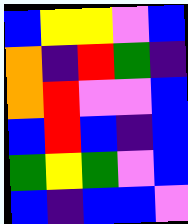[["blue", "yellow", "yellow", "violet", "blue"], ["orange", "indigo", "red", "green", "indigo"], ["orange", "red", "violet", "violet", "blue"], ["blue", "red", "blue", "indigo", "blue"], ["green", "yellow", "green", "violet", "blue"], ["blue", "indigo", "blue", "blue", "violet"]]